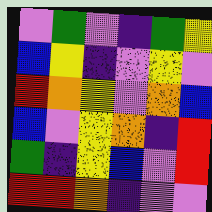[["violet", "green", "violet", "indigo", "green", "yellow"], ["blue", "yellow", "indigo", "violet", "yellow", "violet"], ["red", "orange", "yellow", "violet", "orange", "blue"], ["blue", "violet", "yellow", "orange", "indigo", "red"], ["green", "indigo", "yellow", "blue", "violet", "red"], ["red", "red", "orange", "indigo", "violet", "violet"]]